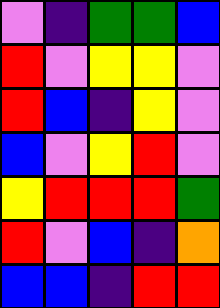[["violet", "indigo", "green", "green", "blue"], ["red", "violet", "yellow", "yellow", "violet"], ["red", "blue", "indigo", "yellow", "violet"], ["blue", "violet", "yellow", "red", "violet"], ["yellow", "red", "red", "red", "green"], ["red", "violet", "blue", "indigo", "orange"], ["blue", "blue", "indigo", "red", "red"]]